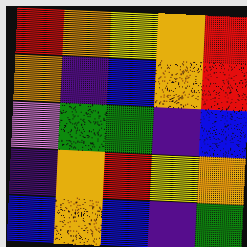[["red", "orange", "yellow", "orange", "red"], ["orange", "indigo", "blue", "orange", "red"], ["violet", "green", "green", "indigo", "blue"], ["indigo", "orange", "red", "yellow", "orange"], ["blue", "orange", "blue", "indigo", "green"]]